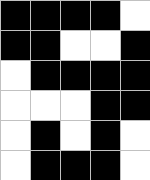[["black", "black", "black", "black", "white"], ["black", "black", "white", "white", "black"], ["white", "black", "black", "black", "black"], ["white", "white", "white", "black", "black"], ["white", "black", "white", "black", "white"], ["white", "black", "black", "black", "white"]]